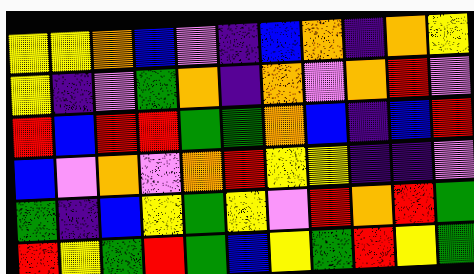[["yellow", "yellow", "orange", "blue", "violet", "indigo", "blue", "orange", "indigo", "orange", "yellow"], ["yellow", "indigo", "violet", "green", "orange", "indigo", "orange", "violet", "orange", "red", "violet"], ["red", "blue", "red", "red", "green", "green", "orange", "blue", "indigo", "blue", "red"], ["blue", "violet", "orange", "violet", "orange", "red", "yellow", "yellow", "indigo", "indigo", "violet"], ["green", "indigo", "blue", "yellow", "green", "yellow", "violet", "red", "orange", "red", "green"], ["red", "yellow", "green", "red", "green", "blue", "yellow", "green", "red", "yellow", "green"]]